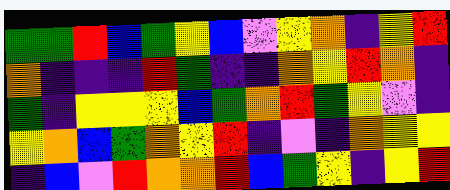[["green", "green", "red", "blue", "green", "yellow", "blue", "violet", "yellow", "orange", "indigo", "yellow", "red"], ["orange", "indigo", "indigo", "indigo", "red", "green", "indigo", "indigo", "orange", "yellow", "red", "orange", "indigo"], ["green", "indigo", "yellow", "yellow", "yellow", "blue", "green", "orange", "red", "green", "yellow", "violet", "indigo"], ["yellow", "orange", "blue", "green", "orange", "yellow", "red", "indigo", "violet", "indigo", "orange", "yellow", "yellow"], ["indigo", "blue", "violet", "red", "orange", "orange", "red", "blue", "green", "yellow", "indigo", "yellow", "red"]]